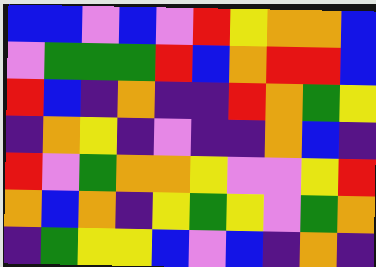[["blue", "blue", "violet", "blue", "violet", "red", "yellow", "orange", "orange", "blue"], ["violet", "green", "green", "green", "red", "blue", "orange", "red", "red", "blue"], ["red", "blue", "indigo", "orange", "indigo", "indigo", "red", "orange", "green", "yellow"], ["indigo", "orange", "yellow", "indigo", "violet", "indigo", "indigo", "orange", "blue", "indigo"], ["red", "violet", "green", "orange", "orange", "yellow", "violet", "violet", "yellow", "red"], ["orange", "blue", "orange", "indigo", "yellow", "green", "yellow", "violet", "green", "orange"], ["indigo", "green", "yellow", "yellow", "blue", "violet", "blue", "indigo", "orange", "indigo"]]